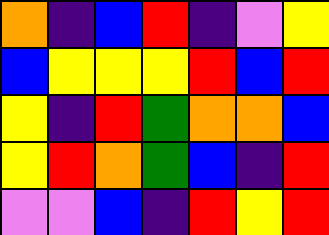[["orange", "indigo", "blue", "red", "indigo", "violet", "yellow"], ["blue", "yellow", "yellow", "yellow", "red", "blue", "red"], ["yellow", "indigo", "red", "green", "orange", "orange", "blue"], ["yellow", "red", "orange", "green", "blue", "indigo", "red"], ["violet", "violet", "blue", "indigo", "red", "yellow", "red"]]